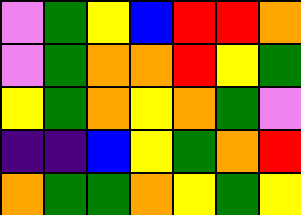[["violet", "green", "yellow", "blue", "red", "red", "orange"], ["violet", "green", "orange", "orange", "red", "yellow", "green"], ["yellow", "green", "orange", "yellow", "orange", "green", "violet"], ["indigo", "indigo", "blue", "yellow", "green", "orange", "red"], ["orange", "green", "green", "orange", "yellow", "green", "yellow"]]